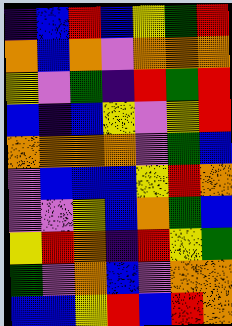[["indigo", "blue", "red", "blue", "yellow", "green", "red"], ["orange", "blue", "orange", "violet", "orange", "orange", "orange"], ["yellow", "violet", "green", "indigo", "red", "green", "red"], ["blue", "indigo", "blue", "yellow", "violet", "yellow", "red"], ["orange", "orange", "orange", "orange", "violet", "green", "blue"], ["violet", "blue", "blue", "blue", "yellow", "red", "orange"], ["violet", "violet", "yellow", "blue", "orange", "green", "blue"], ["yellow", "red", "orange", "indigo", "red", "yellow", "green"], ["green", "violet", "orange", "blue", "violet", "orange", "orange"], ["blue", "blue", "yellow", "red", "blue", "red", "orange"]]